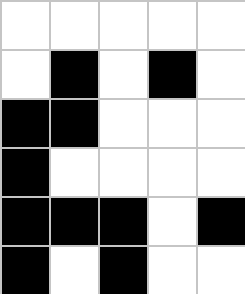[["white", "white", "white", "white", "white"], ["white", "black", "white", "black", "white"], ["black", "black", "white", "white", "white"], ["black", "white", "white", "white", "white"], ["black", "black", "black", "white", "black"], ["black", "white", "black", "white", "white"]]